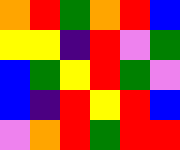[["orange", "red", "green", "orange", "red", "blue"], ["yellow", "yellow", "indigo", "red", "violet", "green"], ["blue", "green", "yellow", "red", "green", "violet"], ["blue", "indigo", "red", "yellow", "red", "blue"], ["violet", "orange", "red", "green", "red", "red"]]